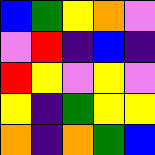[["blue", "green", "yellow", "orange", "violet"], ["violet", "red", "indigo", "blue", "indigo"], ["red", "yellow", "violet", "yellow", "violet"], ["yellow", "indigo", "green", "yellow", "yellow"], ["orange", "indigo", "orange", "green", "blue"]]